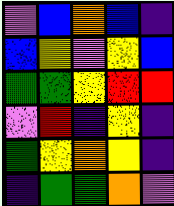[["violet", "blue", "orange", "blue", "indigo"], ["blue", "yellow", "violet", "yellow", "blue"], ["green", "green", "yellow", "red", "red"], ["violet", "red", "indigo", "yellow", "indigo"], ["green", "yellow", "orange", "yellow", "indigo"], ["indigo", "green", "green", "orange", "violet"]]